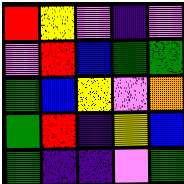[["red", "yellow", "violet", "indigo", "violet"], ["violet", "red", "blue", "green", "green"], ["green", "blue", "yellow", "violet", "orange"], ["green", "red", "indigo", "yellow", "blue"], ["green", "indigo", "indigo", "violet", "green"]]